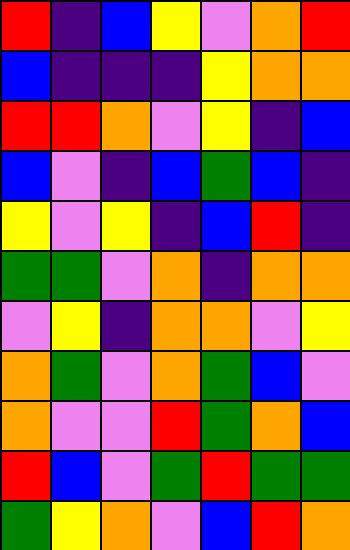[["red", "indigo", "blue", "yellow", "violet", "orange", "red"], ["blue", "indigo", "indigo", "indigo", "yellow", "orange", "orange"], ["red", "red", "orange", "violet", "yellow", "indigo", "blue"], ["blue", "violet", "indigo", "blue", "green", "blue", "indigo"], ["yellow", "violet", "yellow", "indigo", "blue", "red", "indigo"], ["green", "green", "violet", "orange", "indigo", "orange", "orange"], ["violet", "yellow", "indigo", "orange", "orange", "violet", "yellow"], ["orange", "green", "violet", "orange", "green", "blue", "violet"], ["orange", "violet", "violet", "red", "green", "orange", "blue"], ["red", "blue", "violet", "green", "red", "green", "green"], ["green", "yellow", "orange", "violet", "blue", "red", "orange"]]